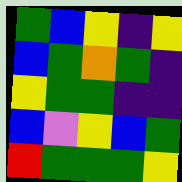[["green", "blue", "yellow", "indigo", "yellow"], ["blue", "green", "orange", "green", "indigo"], ["yellow", "green", "green", "indigo", "indigo"], ["blue", "violet", "yellow", "blue", "green"], ["red", "green", "green", "green", "yellow"]]